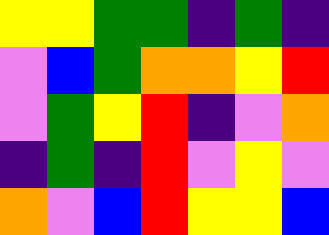[["yellow", "yellow", "green", "green", "indigo", "green", "indigo"], ["violet", "blue", "green", "orange", "orange", "yellow", "red"], ["violet", "green", "yellow", "red", "indigo", "violet", "orange"], ["indigo", "green", "indigo", "red", "violet", "yellow", "violet"], ["orange", "violet", "blue", "red", "yellow", "yellow", "blue"]]